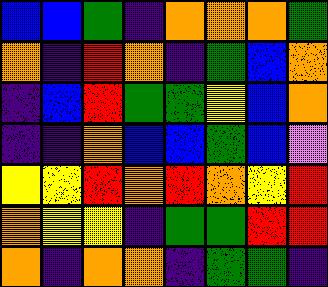[["blue", "blue", "green", "indigo", "orange", "orange", "orange", "green"], ["orange", "indigo", "red", "orange", "indigo", "green", "blue", "orange"], ["indigo", "blue", "red", "green", "green", "yellow", "blue", "orange"], ["indigo", "indigo", "orange", "blue", "blue", "green", "blue", "violet"], ["yellow", "yellow", "red", "orange", "red", "orange", "yellow", "red"], ["orange", "yellow", "yellow", "indigo", "green", "green", "red", "red"], ["orange", "indigo", "orange", "orange", "indigo", "green", "green", "indigo"]]